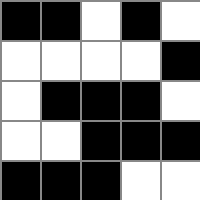[["black", "black", "white", "black", "white"], ["white", "white", "white", "white", "black"], ["white", "black", "black", "black", "white"], ["white", "white", "black", "black", "black"], ["black", "black", "black", "white", "white"]]